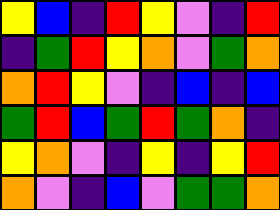[["yellow", "blue", "indigo", "red", "yellow", "violet", "indigo", "red"], ["indigo", "green", "red", "yellow", "orange", "violet", "green", "orange"], ["orange", "red", "yellow", "violet", "indigo", "blue", "indigo", "blue"], ["green", "red", "blue", "green", "red", "green", "orange", "indigo"], ["yellow", "orange", "violet", "indigo", "yellow", "indigo", "yellow", "red"], ["orange", "violet", "indigo", "blue", "violet", "green", "green", "orange"]]